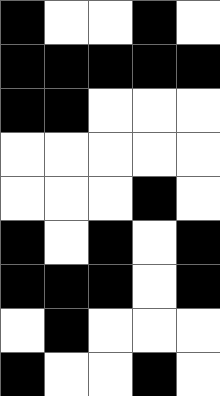[["black", "white", "white", "black", "white"], ["black", "black", "black", "black", "black"], ["black", "black", "white", "white", "white"], ["white", "white", "white", "white", "white"], ["white", "white", "white", "black", "white"], ["black", "white", "black", "white", "black"], ["black", "black", "black", "white", "black"], ["white", "black", "white", "white", "white"], ["black", "white", "white", "black", "white"]]